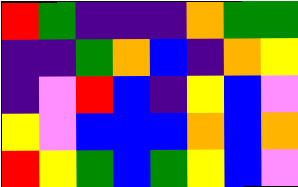[["red", "green", "indigo", "indigo", "indigo", "orange", "green", "green"], ["indigo", "indigo", "green", "orange", "blue", "indigo", "orange", "yellow"], ["indigo", "violet", "red", "blue", "indigo", "yellow", "blue", "violet"], ["yellow", "violet", "blue", "blue", "blue", "orange", "blue", "orange"], ["red", "yellow", "green", "blue", "green", "yellow", "blue", "violet"]]